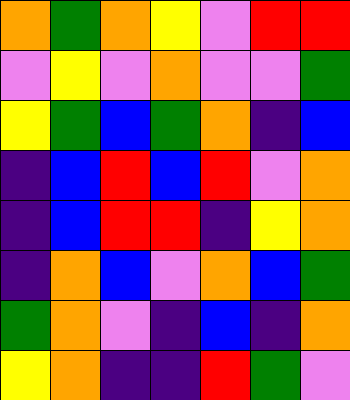[["orange", "green", "orange", "yellow", "violet", "red", "red"], ["violet", "yellow", "violet", "orange", "violet", "violet", "green"], ["yellow", "green", "blue", "green", "orange", "indigo", "blue"], ["indigo", "blue", "red", "blue", "red", "violet", "orange"], ["indigo", "blue", "red", "red", "indigo", "yellow", "orange"], ["indigo", "orange", "blue", "violet", "orange", "blue", "green"], ["green", "orange", "violet", "indigo", "blue", "indigo", "orange"], ["yellow", "orange", "indigo", "indigo", "red", "green", "violet"]]